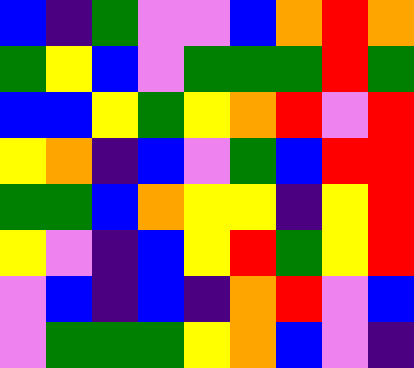[["blue", "indigo", "green", "violet", "violet", "blue", "orange", "red", "orange"], ["green", "yellow", "blue", "violet", "green", "green", "green", "red", "green"], ["blue", "blue", "yellow", "green", "yellow", "orange", "red", "violet", "red"], ["yellow", "orange", "indigo", "blue", "violet", "green", "blue", "red", "red"], ["green", "green", "blue", "orange", "yellow", "yellow", "indigo", "yellow", "red"], ["yellow", "violet", "indigo", "blue", "yellow", "red", "green", "yellow", "red"], ["violet", "blue", "indigo", "blue", "indigo", "orange", "red", "violet", "blue"], ["violet", "green", "green", "green", "yellow", "orange", "blue", "violet", "indigo"]]